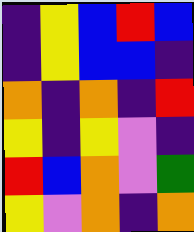[["indigo", "yellow", "blue", "red", "blue"], ["indigo", "yellow", "blue", "blue", "indigo"], ["orange", "indigo", "orange", "indigo", "red"], ["yellow", "indigo", "yellow", "violet", "indigo"], ["red", "blue", "orange", "violet", "green"], ["yellow", "violet", "orange", "indigo", "orange"]]